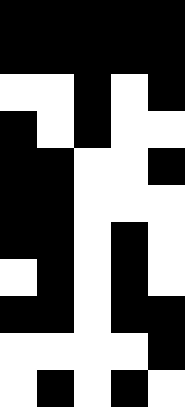[["black", "black", "black", "black", "black"], ["black", "black", "black", "black", "black"], ["white", "white", "black", "white", "black"], ["black", "white", "black", "white", "white"], ["black", "black", "white", "white", "black"], ["black", "black", "white", "white", "white"], ["black", "black", "white", "black", "white"], ["white", "black", "white", "black", "white"], ["black", "black", "white", "black", "black"], ["white", "white", "white", "white", "black"], ["white", "black", "white", "black", "white"]]